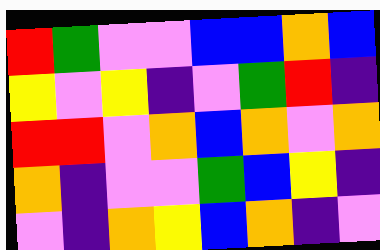[["red", "green", "violet", "violet", "blue", "blue", "orange", "blue"], ["yellow", "violet", "yellow", "indigo", "violet", "green", "red", "indigo"], ["red", "red", "violet", "orange", "blue", "orange", "violet", "orange"], ["orange", "indigo", "violet", "violet", "green", "blue", "yellow", "indigo"], ["violet", "indigo", "orange", "yellow", "blue", "orange", "indigo", "violet"]]